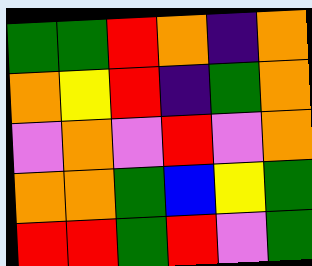[["green", "green", "red", "orange", "indigo", "orange"], ["orange", "yellow", "red", "indigo", "green", "orange"], ["violet", "orange", "violet", "red", "violet", "orange"], ["orange", "orange", "green", "blue", "yellow", "green"], ["red", "red", "green", "red", "violet", "green"]]